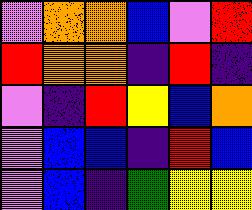[["violet", "orange", "orange", "blue", "violet", "red"], ["red", "orange", "orange", "indigo", "red", "indigo"], ["violet", "indigo", "red", "yellow", "blue", "orange"], ["violet", "blue", "blue", "indigo", "red", "blue"], ["violet", "blue", "indigo", "green", "yellow", "yellow"]]